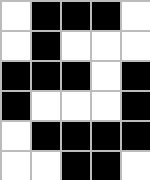[["white", "black", "black", "black", "white"], ["white", "black", "white", "white", "white"], ["black", "black", "black", "white", "black"], ["black", "white", "white", "white", "black"], ["white", "black", "black", "black", "black"], ["white", "white", "black", "black", "white"]]